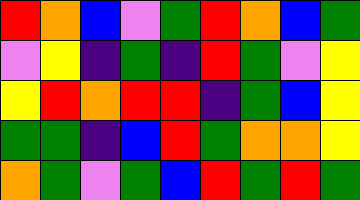[["red", "orange", "blue", "violet", "green", "red", "orange", "blue", "green"], ["violet", "yellow", "indigo", "green", "indigo", "red", "green", "violet", "yellow"], ["yellow", "red", "orange", "red", "red", "indigo", "green", "blue", "yellow"], ["green", "green", "indigo", "blue", "red", "green", "orange", "orange", "yellow"], ["orange", "green", "violet", "green", "blue", "red", "green", "red", "green"]]